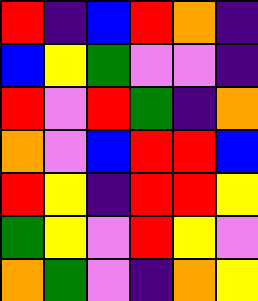[["red", "indigo", "blue", "red", "orange", "indigo"], ["blue", "yellow", "green", "violet", "violet", "indigo"], ["red", "violet", "red", "green", "indigo", "orange"], ["orange", "violet", "blue", "red", "red", "blue"], ["red", "yellow", "indigo", "red", "red", "yellow"], ["green", "yellow", "violet", "red", "yellow", "violet"], ["orange", "green", "violet", "indigo", "orange", "yellow"]]